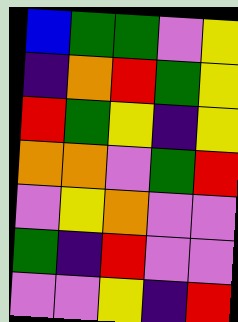[["blue", "green", "green", "violet", "yellow"], ["indigo", "orange", "red", "green", "yellow"], ["red", "green", "yellow", "indigo", "yellow"], ["orange", "orange", "violet", "green", "red"], ["violet", "yellow", "orange", "violet", "violet"], ["green", "indigo", "red", "violet", "violet"], ["violet", "violet", "yellow", "indigo", "red"]]